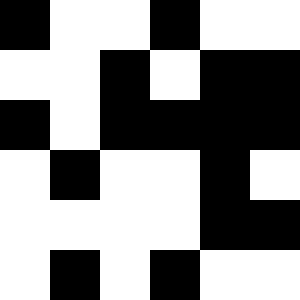[["black", "white", "white", "black", "white", "white"], ["white", "white", "black", "white", "black", "black"], ["black", "white", "black", "black", "black", "black"], ["white", "black", "white", "white", "black", "white"], ["white", "white", "white", "white", "black", "black"], ["white", "black", "white", "black", "white", "white"]]